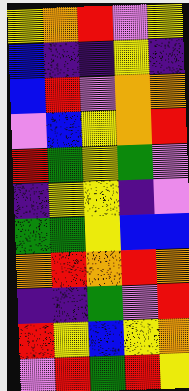[["yellow", "orange", "red", "violet", "yellow"], ["blue", "indigo", "indigo", "yellow", "indigo"], ["blue", "red", "violet", "orange", "orange"], ["violet", "blue", "yellow", "orange", "red"], ["red", "green", "yellow", "green", "violet"], ["indigo", "yellow", "yellow", "indigo", "violet"], ["green", "green", "yellow", "blue", "blue"], ["orange", "red", "orange", "red", "orange"], ["indigo", "indigo", "green", "violet", "red"], ["red", "yellow", "blue", "yellow", "orange"], ["violet", "red", "green", "red", "yellow"]]